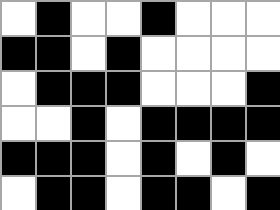[["white", "black", "white", "white", "black", "white", "white", "white"], ["black", "black", "white", "black", "white", "white", "white", "white"], ["white", "black", "black", "black", "white", "white", "white", "black"], ["white", "white", "black", "white", "black", "black", "black", "black"], ["black", "black", "black", "white", "black", "white", "black", "white"], ["white", "black", "black", "white", "black", "black", "white", "black"]]